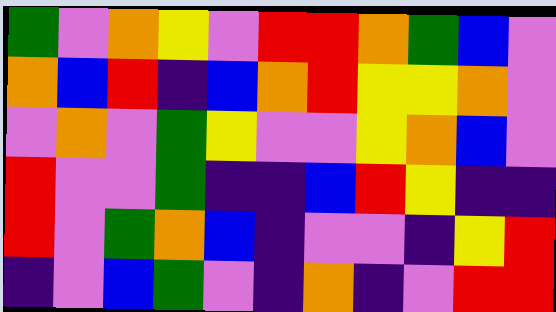[["green", "violet", "orange", "yellow", "violet", "red", "red", "orange", "green", "blue", "violet"], ["orange", "blue", "red", "indigo", "blue", "orange", "red", "yellow", "yellow", "orange", "violet"], ["violet", "orange", "violet", "green", "yellow", "violet", "violet", "yellow", "orange", "blue", "violet"], ["red", "violet", "violet", "green", "indigo", "indigo", "blue", "red", "yellow", "indigo", "indigo"], ["red", "violet", "green", "orange", "blue", "indigo", "violet", "violet", "indigo", "yellow", "red"], ["indigo", "violet", "blue", "green", "violet", "indigo", "orange", "indigo", "violet", "red", "red"]]